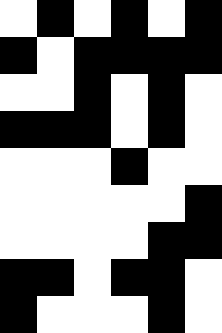[["white", "black", "white", "black", "white", "black"], ["black", "white", "black", "black", "black", "black"], ["white", "white", "black", "white", "black", "white"], ["black", "black", "black", "white", "black", "white"], ["white", "white", "white", "black", "white", "white"], ["white", "white", "white", "white", "white", "black"], ["white", "white", "white", "white", "black", "black"], ["black", "black", "white", "black", "black", "white"], ["black", "white", "white", "white", "black", "white"]]